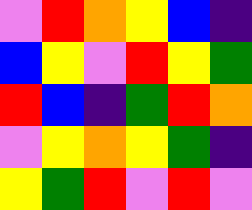[["violet", "red", "orange", "yellow", "blue", "indigo"], ["blue", "yellow", "violet", "red", "yellow", "green"], ["red", "blue", "indigo", "green", "red", "orange"], ["violet", "yellow", "orange", "yellow", "green", "indigo"], ["yellow", "green", "red", "violet", "red", "violet"]]